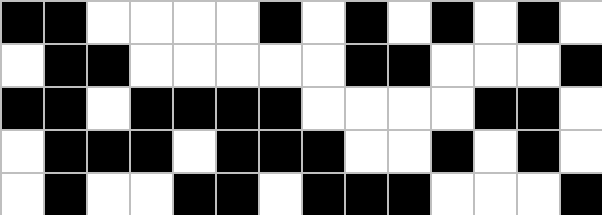[["black", "black", "white", "white", "white", "white", "black", "white", "black", "white", "black", "white", "black", "white"], ["white", "black", "black", "white", "white", "white", "white", "white", "black", "black", "white", "white", "white", "black"], ["black", "black", "white", "black", "black", "black", "black", "white", "white", "white", "white", "black", "black", "white"], ["white", "black", "black", "black", "white", "black", "black", "black", "white", "white", "black", "white", "black", "white"], ["white", "black", "white", "white", "black", "black", "white", "black", "black", "black", "white", "white", "white", "black"]]